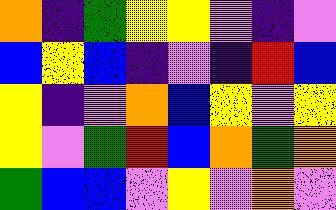[["orange", "indigo", "green", "yellow", "yellow", "violet", "indigo", "violet"], ["blue", "yellow", "blue", "indigo", "violet", "indigo", "red", "blue"], ["yellow", "indigo", "violet", "orange", "blue", "yellow", "violet", "yellow"], ["yellow", "violet", "green", "red", "blue", "orange", "green", "orange"], ["green", "blue", "blue", "violet", "yellow", "violet", "orange", "violet"]]